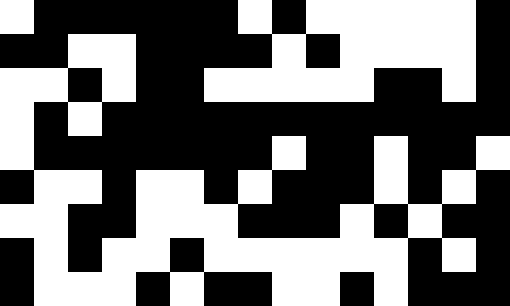[["white", "black", "black", "black", "black", "black", "black", "white", "black", "white", "white", "white", "white", "white", "black"], ["black", "black", "white", "white", "black", "black", "black", "black", "white", "black", "white", "white", "white", "white", "black"], ["white", "white", "black", "white", "black", "black", "white", "white", "white", "white", "white", "black", "black", "white", "black"], ["white", "black", "white", "black", "black", "black", "black", "black", "black", "black", "black", "black", "black", "black", "black"], ["white", "black", "black", "black", "black", "black", "black", "black", "white", "black", "black", "white", "black", "black", "white"], ["black", "white", "white", "black", "white", "white", "black", "white", "black", "black", "black", "white", "black", "white", "black"], ["white", "white", "black", "black", "white", "white", "white", "black", "black", "black", "white", "black", "white", "black", "black"], ["black", "white", "black", "white", "white", "black", "white", "white", "white", "white", "white", "white", "black", "white", "black"], ["black", "white", "white", "white", "black", "white", "black", "black", "white", "white", "black", "white", "black", "black", "black"]]